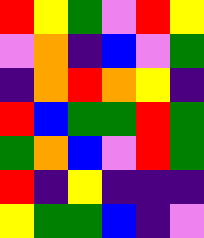[["red", "yellow", "green", "violet", "red", "yellow"], ["violet", "orange", "indigo", "blue", "violet", "green"], ["indigo", "orange", "red", "orange", "yellow", "indigo"], ["red", "blue", "green", "green", "red", "green"], ["green", "orange", "blue", "violet", "red", "green"], ["red", "indigo", "yellow", "indigo", "indigo", "indigo"], ["yellow", "green", "green", "blue", "indigo", "violet"]]